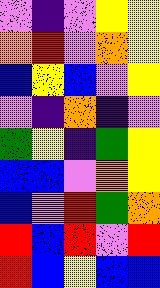[["violet", "indigo", "violet", "yellow", "yellow"], ["orange", "red", "violet", "orange", "yellow"], ["blue", "yellow", "blue", "violet", "yellow"], ["violet", "indigo", "orange", "indigo", "violet"], ["green", "yellow", "indigo", "green", "yellow"], ["blue", "blue", "violet", "orange", "yellow"], ["blue", "violet", "red", "green", "orange"], ["red", "blue", "red", "violet", "red"], ["red", "blue", "yellow", "blue", "blue"]]